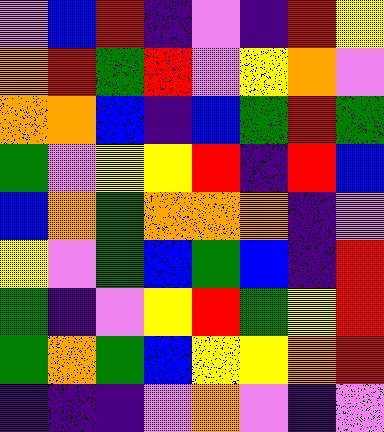[["violet", "blue", "red", "indigo", "violet", "indigo", "red", "yellow"], ["orange", "red", "green", "red", "violet", "yellow", "orange", "violet"], ["orange", "orange", "blue", "indigo", "blue", "green", "red", "green"], ["green", "violet", "yellow", "yellow", "red", "indigo", "red", "blue"], ["blue", "orange", "green", "orange", "orange", "orange", "indigo", "violet"], ["yellow", "violet", "green", "blue", "green", "blue", "indigo", "red"], ["green", "indigo", "violet", "yellow", "red", "green", "yellow", "red"], ["green", "orange", "green", "blue", "yellow", "yellow", "orange", "red"], ["indigo", "indigo", "indigo", "violet", "orange", "violet", "indigo", "violet"]]